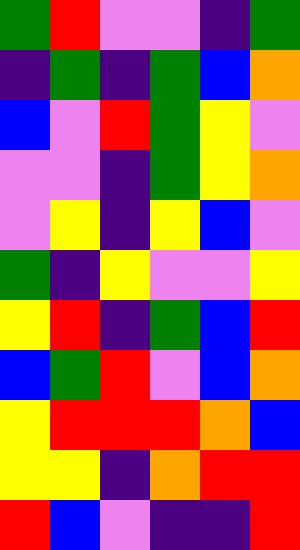[["green", "red", "violet", "violet", "indigo", "green"], ["indigo", "green", "indigo", "green", "blue", "orange"], ["blue", "violet", "red", "green", "yellow", "violet"], ["violet", "violet", "indigo", "green", "yellow", "orange"], ["violet", "yellow", "indigo", "yellow", "blue", "violet"], ["green", "indigo", "yellow", "violet", "violet", "yellow"], ["yellow", "red", "indigo", "green", "blue", "red"], ["blue", "green", "red", "violet", "blue", "orange"], ["yellow", "red", "red", "red", "orange", "blue"], ["yellow", "yellow", "indigo", "orange", "red", "red"], ["red", "blue", "violet", "indigo", "indigo", "red"]]